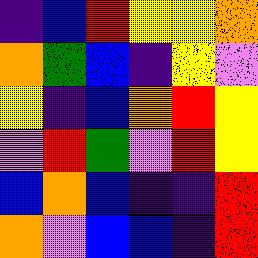[["indigo", "blue", "red", "yellow", "yellow", "orange"], ["orange", "green", "blue", "indigo", "yellow", "violet"], ["yellow", "indigo", "blue", "orange", "red", "yellow"], ["violet", "red", "green", "violet", "red", "yellow"], ["blue", "orange", "blue", "indigo", "indigo", "red"], ["orange", "violet", "blue", "blue", "indigo", "red"]]